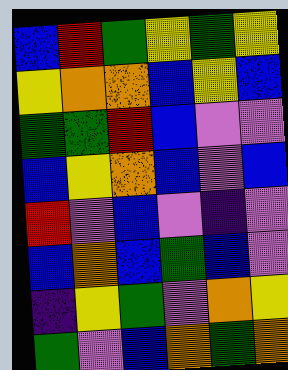[["blue", "red", "green", "yellow", "green", "yellow"], ["yellow", "orange", "orange", "blue", "yellow", "blue"], ["green", "green", "red", "blue", "violet", "violet"], ["blue", "yellow", "orange", "blue", "violet", "blue"], ["red", "violet", "blue", "violet", "indigo", "violet"], ["blue", "orange", "blue", "green", "blue", "violet"], ["indigo", "yellow", "green", "violet", "orange", "yellow"], ["green", "violet", "blue", "orange", "green", "orange"]]